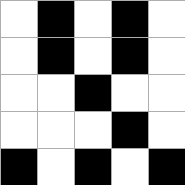[["white", "black", "white", "black", "white"], ["white", "black", "white", "black", "white"], ["white", "white", "black", "white", "white"], ["white", "white", "white", "black", "white"], ["black", "white", "black", "white", "black"]]